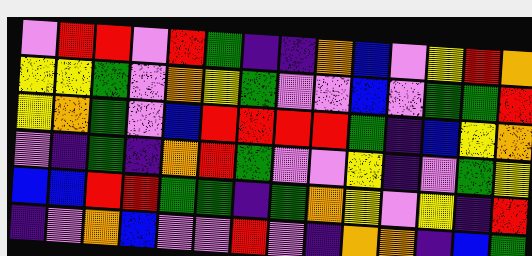[["violet", "red", "red", "violet", "red", "green", "indigo", "indigo", "orange", "blue", "violet", "yellow", "red", "orange"], ["yellow", "yellow", "green", "violet", "orange", "yellow", "green", "violet", "violet", "blue", "violet", "green", "green", "red"], ["yellow", "orange", "green", "violet", "blue", "red", "red", "red", "red", "green", "indigo", "blue", "yellow", "orange"], ["violet", "indigo", "green", "indigo", "orange", "red", "green", "violet", "violet", "yellow", "indigo", "violet", "green", "yellow"], ["blue", "blue", "red", "red", "green", "green", "indigo", "green", "orange", "yellow", "violet", "yellow", "indigo", "red"], ["indigo", "violet", "orange", "blue", "violet", "violet", "red", "violet", "indigo", "orange", "orange", "indigo", "blue", "green"]]